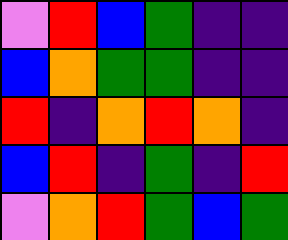[["violet", "red", "blue", "green", "indigo", "indigo"], ["blue", "orange", "green", "green", "indigo", "indigo"], ["red", "indigo", "orange", "red", "orange", "indigo"], ["blue", "red", "indigo", "green", "indigo", "red"], ["violet", "orange", "red", "green", "blue", "green"]]